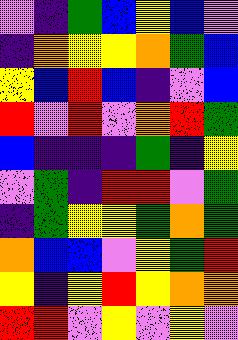[["violet", "indigo", "green", "blue", "yellow", "blue", "violet"], ["indigo", "orange", "yellow", "yellow", "orange", "green", "blue"], ["yellow", "blue", "red", "blue", "indigo", "violet", "blue"], ["red", "violet", "red", "violet", "orange", "red", "green"], ["blue", "indigo", "indigo", "indigo", "green", "indigo", "yellow"], ["violet", "green", "indigo", "red", "red", "violet", "green"], ["indigo", "green", "yellow", "yellow", "green", "orange", "green"], ["orange", "blue", "blue", "violet", "yellow", "green", "red"], ["yellow", "indigo", "yellow", "red", "yellow", "orange", "orange"], ["red", "red", "violet", "yellow", "violet", "yellow", "violet"]]